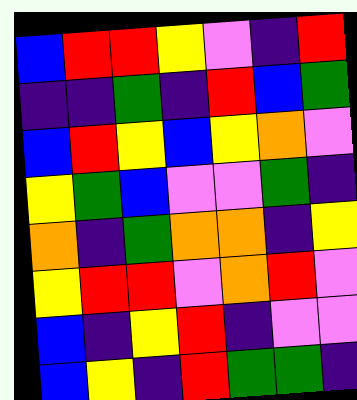[["blue", "red", "red", "yellow", "violet", "indigo", "red"], ["indigo", "indigo", "green", "indigo", "red", "blue", "green"], ["blue", "red", "yellow", "blue", "yellow", "orange", "violet"], ["yellow", "green", "blue", "violet", "violet", "green", "indigo"], ["orange", "indigo", "green", "orange", "orange", "indigo", "yellow"], ["yellow", "red", "red", "violet", "orange", "red", "violet"], ["blue", "indigo", "yellow", "red", "indigo", "violet", "violet"], ["blue", "yellow", "indigo", "red", "green", "green", "indigo"]]